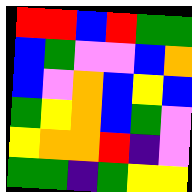[["red", "red", "blue", "red", "green", "green"], ["blue", "green", "violet", "violet", "blue", "orange"], ["blue", "violet", "orange", "blue", "yellow", "blue"], ["green", "yellow", "orange", "blue", "green", "violet"], ["yellow", "orange", "orange", "red", "indigo", "violet"], ["green", "green", "indigo", "green", "yellow", "yellow"]]